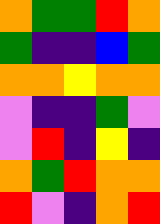[["orange", "green", "green", "red", "orange"], ["green", "indigo", "indigo", "blue", "green"], ["orange", "orange", "yellow", "orange", "orange"], ["violet", "indigo", "indigo", "green", "violet"], ["violet", "red", "indigo", "yellow", "indigo"], ["orange", "green", "red", "orange", "orange"], ["red", "violet", "indigo", "orange", "red"]]